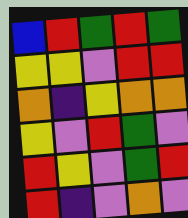[["blue", "red", "green", "red", "green"], ["yellow", "yellow", "violet", "red", "red"], ["orange", "indigo", "yellow", "orange", "orange"], ["yellow", "violet", "red", "green", "violet"], ["red", "yellow", "violet", "green", "red"], ["red", "indigo", "violet", "orange", "violet"]]